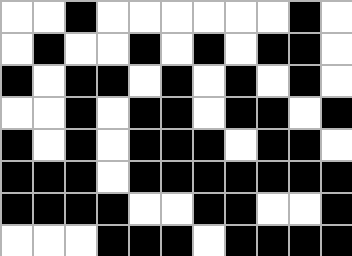[["white", "white", "black", "white", "white", "white", "white", "white", "white", "black", "white"], ["white", "black", "white", "white", "black", "white", "black", "white", "black", "black", "white"], ["black", "white", "black", "black", "white", "black", "white", "black", "white", "black", "white"], ["white", "white", "black", "white", "black", "black", "white", "black", "black", "white", "black"], ["black", "white", "black", "white", "black", "black", "black", "white", "black", "black", "white"], ["black", "black", "black", "white", "black", "black", "black", "black", "black", "black", "black"], ["black", "black", "black", "black", "white", "white", "black", "black", "white", "white", "black"], ["white", "white", "white", "black", "black", "black", "white", "black", "black", "black", "black"]]